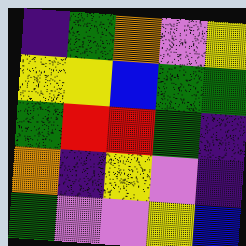[["indigo", "green", "orange", "violet", "yellow"], ["yellow", "yellow", "blue", "green", "green"], ["green", "red", "red", "green", "indigo"], ["orange", "indigo", "yellow", "violet", "indigo"], ["green", "violet", "violet", "yellow", "blue"]]